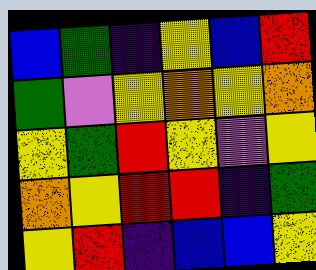[["blue", "green", "indigo", "yellow", "blue", "red"], ["green", "violet", "yellow", "orange", "yellow", "orange"], ["yellow", "green", "red", "yellow", "violet", "yellow"], ["orange", "yellow", "red", "red", "indigo", "green"], ["yellow", "red", "indigo", "blue", "blue", "yellow"]]